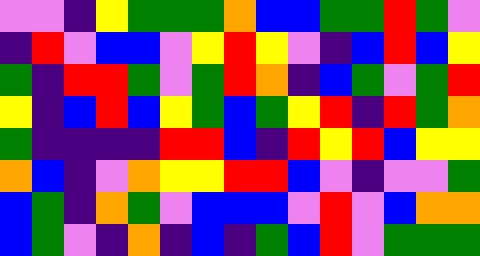[["violet", "violet", "indigo", "yellow", "green", "green", "green", "orange", "blue", "blue", "green", "green", "red", "green", "violet"], ["indigo", "red", "violet", "blue", "blue", "violet", "yellow", "red", "yellow", "violet", "indigo", "blue", "red", "blue", "yellow"], ["green", "indigo", "red", "red", "green", "violet", "green", "red", "orange", "indigo", "blue", "green", "violet", "green", "red"], ["yellow", "indigo", "blue", "red", "blue", "yellow", "green", "blue", "green", "yellow", "red", "indigo", "red", "green", "orange"], ["green", "indigo", "indigo", "indigo", "indigo", "red", "red", "blue", "indigo", "red", "yellow", "red", "blue", "yellow", "yellow"], ["orange", "blue", "indigo", "violet", "orange", "yellow", "yellow", "red", "red", "blue", "violet", "indigo", "violet", "violet", "green"], ["blue", "green", "indigo", "orange", "green", "violet", "blue", "blue", "blue", "violet", "red", "violet", "blue", "orange", "orange"], ["blue", "green", "violet", "indigo", "orange", "indigo", "blue", "indigo", "green", "blue", "red", "violet", "green", "green", "green"]]